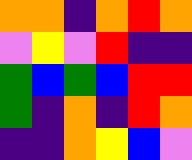[["orange", "orange", "indigo", "orange", "red", "orange"], ["violet", "yellow", "violet", "red", "indigo", "indigo"], ["green", "blue", "green", "blue", "red", "red"], ["green", "indigo", "orange", "indigo", "red", "orange"], ["indigo", "indigo", "orange", "yellow", "blue", "violet"]]